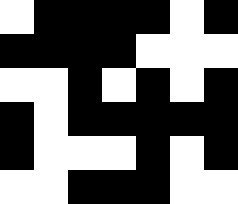[["white", "black", "black", "black", "black", "white", "black"], ["black", "black", "black", "black", "white", "white", "white"], ["white", "white", "black", "white", "black", "white", "black"], ["black", "white", "black", "black", "black", "black", "black"], ["black", "white", "white", "white", "black", "white", "black"], ["white", "white", "black", "black", "black", "white", "white"]]